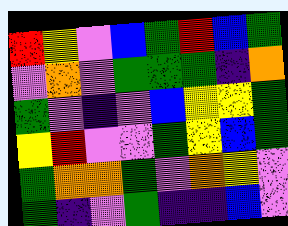[["red", "yellow", "violet", "blue", "green", "red", "blue", "green"], ["violet", "orange", "violet", "green", "green", "green", "indigo", "orange"], ["green", "violet", "indigo", "violet", "blue", "yellow", "yellow", "green"], ["yellow", "red", "violet", "violet", "green", "yellow", "blue", "green"], ["green", "orange", "orange", "green", "violet", "orange", "yellow", "violet"], ["green", "indigo", "violet", "green", "indigo", "indigo", "blue", "violet"]]